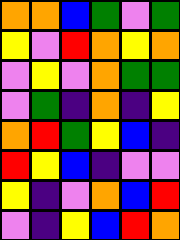[["orange", "orange", "blue", "green", "violet", "green"], ["yellow", "violet", "red", "orange", "yellow", "orange"], ["violet", "yellow", "violet", "orange", "green", "green"], ["violet", "green", "indigo", "orange", "indigo", "yellow"], ["orange", "red", "green", "yellow", "blue", "indigo"], ["red", "yellow", "blue", "indigo", "violet", "violet"], ["yellow", "indigo", "violet", "orange", "blue", "red"], ["violet", "indigo", "yellow", "blue", "red", "orange"]]